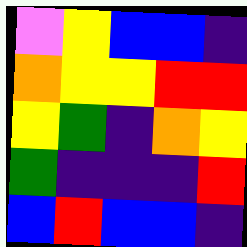[["violet", "yellow", "blue", "blue", "indigo"], ["orange", "yellow", "yellow", "red", "red"], ["yellow", "green", "indigo", "orange", "yellow"], ["green", "indigo", "indigo", "indigo", "red"], ["blue", "red", "blue", "blue", "indigo"]]